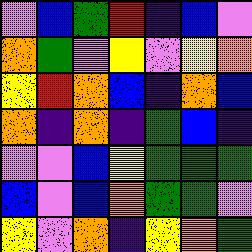[["violet", "blue", "green", "red", "indigo", "blue", "violet"], ["orange", "green", "violet", "yellow", "violet", "yellow", "orange"], ["yellow", "red", "orange", "blue", "indigo", "orange", "blue"], ["orange", "indigo", "orange", "indigo", "green", "blue", "indigo"], ["violet", "violet", "blue", "yellow", "green", "green", "green"], ["blue", "violet", "blue", "orange", "green", "green", "violet"], ["yellow", "violet", "orange", "indigo", "yellow", "orange", "green"]]